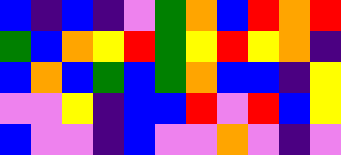[["blue", "indigo", "blue", "indigo", "violet", "green", "orange", "blue", "red", "orange", "red"], ["green", "blue", "orange", "yellow", "red", "green", "yellow", "red", "yellow", "orange", "indigo"], ["blue", "orange", "blue", "green", "blue", "green", "orange", "blue", "blue", "indigo", "yellow"], ["violet", "violet", "yellow", "indigo", "blue", "blue", "red", "violet", "red", "blue", "yellow"], ["blue", "violet", "violet", "indigo", "blue", "violet", "violet", "orange", "violet", "indigo", "violet"]]